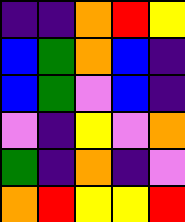[["indigo", "indigo", "orange", "red", "yellow"], ["blue", "green", "orange", "blue", "indigo"], ["blue", "green", "violet", "blue", "indigo"], ["violet", "indigo", "yellow", "violet", "orange"], ["green", "indigo", "orange", "indigo", "violet"], ["orange", "red", "yellow", "yellow", "red"]]